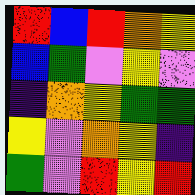[["red", "blue", "red", "orange", "yellow"], ["blue", "green", "violet", "yellow", "violet"], ["indigo", "orange", "yellow", "green", "green"], ["yellow", "violet", "orange", "yellow", "indigo"], ["green", "violet", "red", "yellow", "red"]]